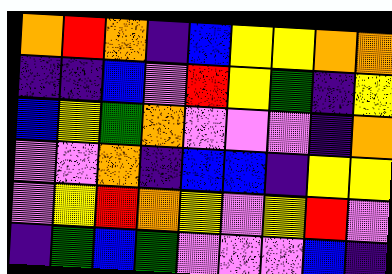[["orange", "red", "orange", "indigo", "blue", "yellow", "yellow", "orange", "orange"], ["indigo", "indigo", "blue", "violet", "red", "yellow", "green", "indigo", "yellow"], ["blue", "yellow", "green", "orange", "violet", "violet", "violet", "indigo", "orange"], ["violet", "violet", "orange", "indigo", "blue", "blue", "indigo", "yellow", "yellow"], ["violet", "yellow", "red", "orange", "yellow", "violet", "yellow", "red", "violet"], ["indigo", "green", "blue", "green", "violet", "violet", "violet", "blue", "indigo"]]